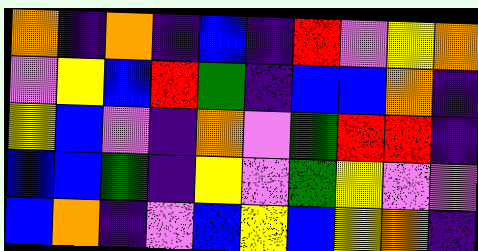[["orange", "indigo", "orange", "indigo", "blue", "indigo", "red", "violet", "yellow", "orange"], ["violet", "yellow", "blue", "red", "green", "indigo", "blue", "blue", "orange", "indigo"], ["yellow", "blue", "violet", "indigo", "orange", "violet", "green", "red", "red", "indigo"], ["blue", "blue", "green", "indigo", "yellow", "violet", "green", "yellow", "violet", "violet"], ["blue", "orange", "indigo", "violet", "blue", "yellow", "blue", "yellow", "orange", "indigo"]]